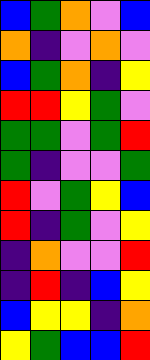[["blue", "green", "orange", "violet", "blue"], ["orange", "indigo", "violet", "orange", "violet"], ["blue", "green", "orange", "indigo", "yellow"], ["red", "red", "yellow", "green", "violet"], ["green", "green", "violet", "green", "red"], ["green", "indigo", "violet", "violet", "green"], ["red", "violet", "green", "yellow", "blue"], ["red", "indigo", "green", "violet", "yellow"], ["indigo", "orange", "violet", "violet", "red"], ["indigo", "red", "indigo", "blue", "yellow"], ["blue", "yellow", "yellow", "indigo", "orange"], ["yellow", "green", "blue", "blue", "red"]]